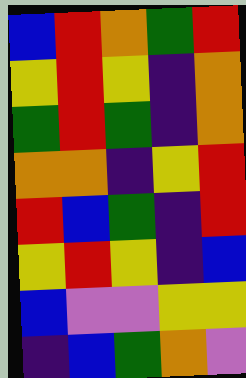[["blue", "red", "orange", "green", "red"], ["yellow", "red", "yellow", "indigo", "orange"], ["green", "red", "green", "indigo", "orange"], ["orange", "orange", "indigo", "yellow", "red"], ["red", "blue", "green", "indigo", "red"], ["yellow", "red", "yellow", "indigo", "blue"], ["blue", "violet", "violet", "yellow", "yellow"], ["indigo", "blue", "green", "orange", "violet"]]